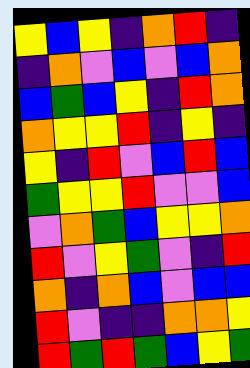[["yellow", "blue", "yellow", "indigo", "orange", "red", "indigo"], ["indigo", "orange", "violet", "blue", "violet", "blue", "orange"], ["blue", "green", "blue", "yellow", "indigo", "red", "orange"], ["orange", "yellow", "yellow", "red", "indigo", "yellow", "indigo"], ["yellow", "indigo", "red", "violet", "blue", "red", "blue"], ["green", "yellow", "yellow", "red", "violet", "violet", "blue"], ["violet", "orange", "green", "blue", "yellow", "yellow", "orange"], ["red", "violet", "yellow", "green", "violet", "indigo", "red"], ["orange", "indigo", "orange", "blue", "violet", "blue", "blue"], ["red", "violet", "indigo", "indigo", "orange", "orange", "yellow"], ["red", "green", "red", "green", "blue", "yellow", "green"]]